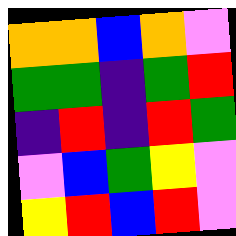[["orange", "orange", "blue", "orange", "violet"], ["green", "green", "indigo", "green", "red"], ["indigo", "red", "indigo", "red", "green"], ["violet", "blue", "green", "yellow", "violet"], ["yellow", "red", "blue", "red", "violet"]]